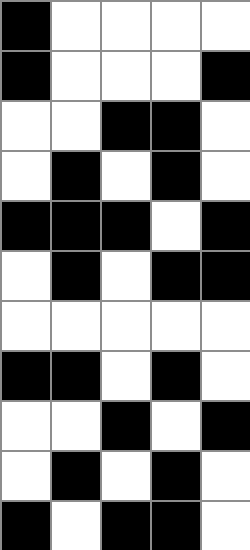[["black", "white", "white", "white", "white"], ["black", "white", "white", "white", "black"], ["white", "white", "black", "black", "white"], ["white", "black", "white", "black", "white"], ["black", "black", "black", "white", "black"], ["white", "black", "white", "black", "black"], ["white", "white", "white", "white", "white"], ["black", "black", "white", "black", "white"], ["white", "white", "black", "white", "black"], ["white", "black", "white", "black", "white"], ["black", "white", "black", "black", "white"]]